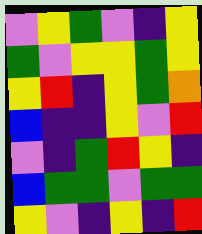[["violet", "yellow", "green", "violet", "indigo", "yellow"], ["green", "violet", "yellow", "yellow", "green", "yellow"], ["yellow", "red", "indigo", "yellow", "green", "orange"], ["blue", "indigo", "indigo", "yellow", "violet", "red"], ["violet", "indigo", "green", "red", "yellow", "indigo"], ["blue", "green", "green", "violet", "green", "green"], ["yellow", "violet", "indigo", "yellow", "indigo", "red"]]